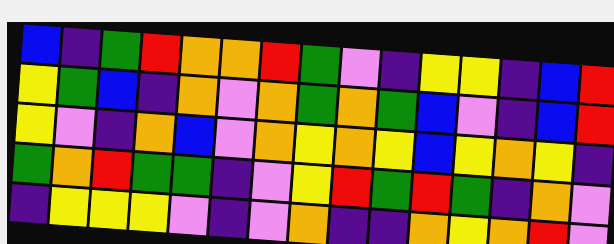[["blue", "indigo", "green", "red", "orange", "orange", "red", "green", "violet", "indigo", "yellow", "yellow", "indigo", "blue", "red"], ["yellow", "green", "blue", "indigo", "orange", "violet", "orange", "green", "orange", "green", "blue", "violet", "indigo", "blue", "red"], ["yellow", "violet", "indigo", "orange", "blue", "violet", "orange", "yellow", "orange", "yellow", "blue", "yellow", "orange", "yellow", "indigo"], ["green", "orange", "red", "green", "green", "indigo", "violet", "yellow", "red", "green", "red", "green", "indigo", "orange", "violet"], ["indigo", "yellow", "yellow", "yellow", "violet", "indigo", "violet", "orange", "indigo", "indigo", "orange", "yellow", "orange", "red", "violet"]]